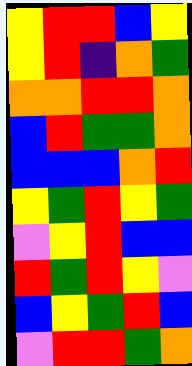[["yellow", "red", "red", "blue", "yellow"], ["yellow", "red", "indigo", "orange", "green"], ["orange", "orange", "red", "red", "orange"], ["blue", "red", "green", "green", "orange"], ["blue", "blue", "blue", "orange", "red"], ["yellow", "green", "red", "yellow", "green"], ["violet", "yellow", "red", "blue", "blue"], ["red", "green", "red", "yellow", "violet"], ["blue", "yellow", "green", "red", "blue"], ["violet", "red", "red", "green", "orange"]]